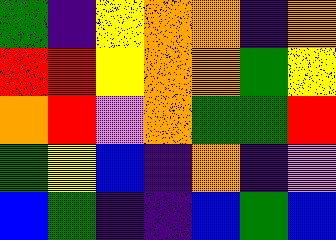[["green", "indigo", "yellow", "orange", "orange", "indigo", "orange"], ["red", "red", "yellow", "orange", "orange", "green", "yellow"], ["orange", "red", "violet", "orange", "green", "green", "red"], ["green", "yellow", "blue", "indigo", "orange", "indigo", "violet"], ["blue", "green", "indigo", "indigo", "blue", "green", "blue"]]